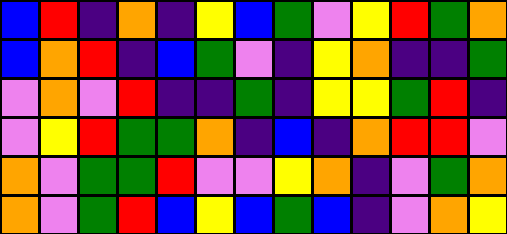[["blue", "red", "indigo", "orange", "indigo", "yellow", "blue", "green", "violet", "yellow", "red", "green", "orange"], ["blue", "orange", "red", "indigo", "blue", "green", "violet", "indigo", "yellow", "orange", "indigo", "indigo", "green"], ["violet", "orange", "violet", "red", "indigo", "indigo", "green", "indigo", "yellow", "yellow", "green", "red", "indigo"], ["violet", "yellow", "red", "green", "green", "orange", "indigo", "blue", "indigo", "orange", "red", "red", "violet"], ["orange", "violet", "green", "green", "red", "violet", "violet", "yellow", "orange", "indigo", "violet", "green", "orange"], ["orange", "violet", "green", "red", "blue", "yellow", "blue", "green", "blue", "indigo", "violet", "orange", "yellow"]]